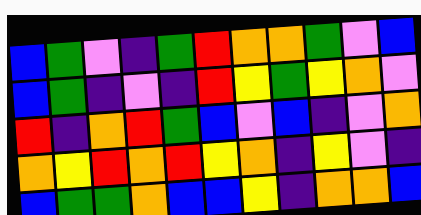[["blue", "green", "violet", "indigo", "green", "red", "orange", "orange", "green", "violet", "blue"], ["blue", "green", "indigo", "violet", "indigo", "red", "yellow", "green", "yellow", "orange", "violet"], ["red", "indigo", "orange", "red", "green", "blue", "violet", "blue", "indigo", "violet", "orange"], ["orange", "yellow", "red", "orange", "red", "yellow", "orange", "indigo", "yellow", "violet", "indigo"], ["blue", "green", "green", "orange", "blue", "blue", "yellow", "indigo", "orange", "orange", "blue"]]